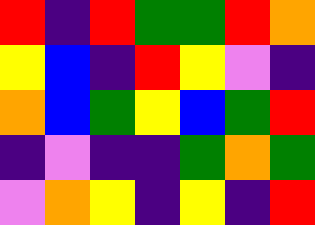[["red", "indigo", "red", "green", "green", "red", "orange"], ["yellow", "blue", "indigo", "red", "yellow", "violet", "indigo"], ["orange", "blue", "green", "yellow", "blue", "green", "red"], ["indigo", "violet", "indigo", "indigo", "green", "orange", "green"], ["violet", "orange", "yellow", "indigo", "yellow", "indigo", "red"]]